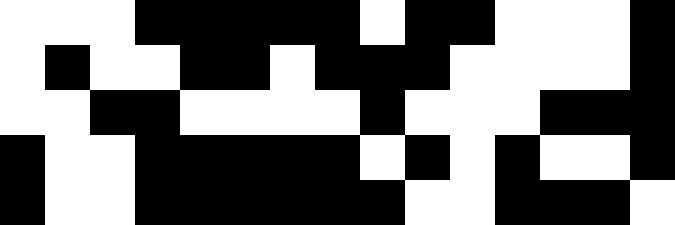[["white", "white", "white", "black", "black", "black", "black", "black", "white", "black", "black", "white", "white", "white", "black"], ["white", "black", "white", "white", "black", "black", "white", "black", "black", "black", "white", "white", "white", "white", "black"], ["white", "white", "black", "black", "white", "white", "white", "white", "black", "white", "white", "white", "black", "black", "black"], ["black", "white", "white", "black", "black", "black", "black", "black", "white", "black", "white", "black", "white", "white", "black"], ["black", "white", "white", "black", "black", "black", "black", "black", "black", "white", "white", "black", "black", "black", "white"]]